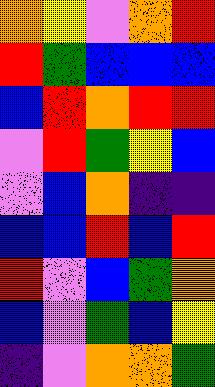[["orange", "yellow", "violet", "orange", "red"], ["red", "green", "blue", "blue", "blue"], ["blue", "red", "orange", "red", "red"], ["violet", "red", "green", "yellow", "blue"], ["violet", "blue", "orange", "indigo", "indigo"], ["blue", "blue", "red", "blue", "red"], ["red", "violet", "blue", "green", "orange"], ["blue", "violet", "green", "blue", "yellow"], ["indigo", "violet", "orange", "orange", "green"]]